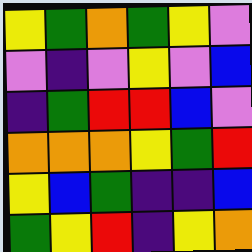[["yellow", "green", "orange", "green", "yellow", "violet"], ["violet", "indigo", "violet", "yellow", "violet", "blue"], ["indigo", "green", "red", "red", "blue", "violet"], ["orange", "orange", "orange", "yellow", "green", "red"], ["yellow", "blue", "green", "indigo", "indigo", "blue"], ["green", "yellow", "red", "indigo", "yellow", "orange"]]